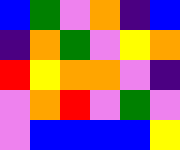[["blue", "green", "violet", "orange", "indigo", "blue"], ["indigo", "orange", "green", "violet", "yellow", "orange"], ["red", "yellow", "orange", "orange", "violet", "indigo"], ["violet", "orange", "red", "violet", "green", "violet"], ["violet", "blue", "blue", "blue", "blue", "yellow"]]